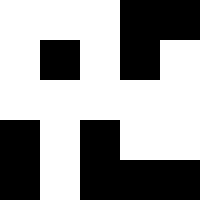[["white", "white", "white", "black", "black"], ["white", "black", "white", "black", "white"], ["white", "white", "white", "white", "white"], ["black", "white", "black", "white", "white"], ["black", "white", "black", "black", "black"]]